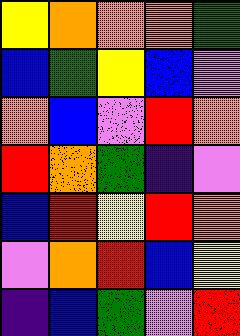[["yellow", "orange", "orange", "orange", "green"], ["blue", "green", "yellow", "blue", "violet"], ["orange", "blue", "violet", "red", "orange"], ["red", "orange", "green", "indigo", "violet"], ["blue", "red", "yellow", "red", "orange"], ["violet", "orange", "red", "blue", "yellow"], ["indigo", "blue", "green", "violet", "red"]]